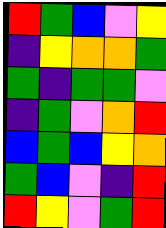[["red", "green", "blue", "violet", "yellow"], ["indigo", "yellow", "orange", "orange", "green"], ["green", "indigo", "green", "green", "violet"], ["indigo", "green", "violet", "orange", "red"], ["blue", "green", "blue", "yellow", "orange"], ["green", "blue", "violet", "indigo", "red"], ["red", "yellow", "violet", "green", "red"]]